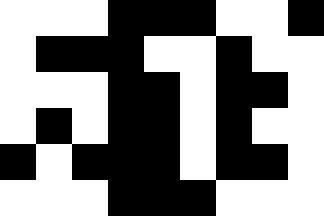[["white", "white", "white", "black", "black", "black", "white", "white", "black"], ["white", "black", "black", "black", "white", "white", "black", "white", "white"], ["white", "white", "white", "black", "black", "white", "black", "black", "white"], ["white", "black", "white", "black", "black", "white", "black", "white", "white"], ["black", "white", "black", "black", "black", "white", "black", "black", "white"], ["white", "white", "white", "black", "black", "black", "white", "white", "white"]]